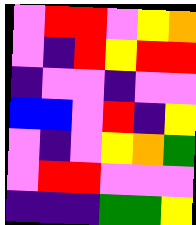[["violet", "red", "red", "violet", "yellow", "orange"], ["violet", "indigo", "red", "yellow", "red", "red"], ["indigo", "violet", "violet", "indigo", "violet", "violet"], ["blue", "blue", "violet", "red", "indigo", "yellow"], ["violet", "indigo", "violet", "yellow", "orange", "green"], ["violet", "red", "red", "violet", "violet", "violet"], ["indigo", "indigo", "indigo", "green", "green", "yellow"]]